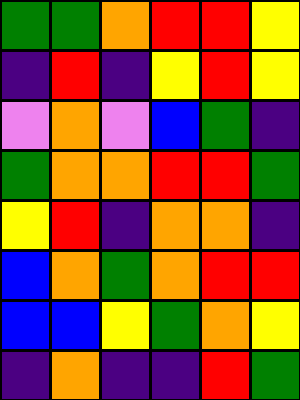[["green", "green", "orange", "red", "red", "yellow"], ["indigo", "red", "indigo", "yellow", "red", "yellow"], ["violet", "orange", "violet", "blue", "green", "indigo"], ["green", "orange", "orange", "red", "red", "green"], ["yellow", "red", "indigo", "orange", "orange", "indigo"], ["blue", "orange", "green", "orange", "red", "red"], ["blue", "blue", "yellow", "green", "orange", "yellow"], ["indigo", "orange", "indigo", "indigo", "red", "green"]]